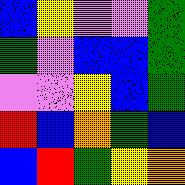[["blue", "yellow", "violet", "violet", "green"], ["green", "violet", "blue", "blue", "green"], ["violet", "violet", "yellow", "blue", "green"], ["red", "blue", "orange", "green", "blue"], ["blue", "red", "green", "yellow", "orange"]]